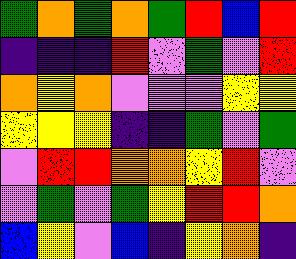[["green", "orange", "green", "orange", "green", "red", "blue", "red"], ["indigo", "indigo", "indigo", "red", "violet", "green", "violet", "red"], ["orange", "yellow", "orange", "violet", "violet", "violet", "yellow", "yellow"], ["yellow", "yellow", "yellow", "indigo", "indigo", "green", "violet", "green"], ["violet", "red", "red", "orange", "orange", "yellow", "red", "violet"], ["violet", "green", "violet", "green", "yellow", "red", "red", "orange"], ["blue", "yellow", "violet", "blue", "indigo", "yellow", "orange", "indigo"]]